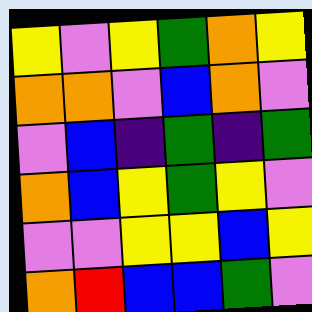[["yellow", "violet", "yellow", "green", "orange", "yellow"], ["orange", "orange", "violet", "blue", "orange", "violet"], ["violet", "blue", "indigo", "green", "indigo", "green"], ["orange", "blue", "yellow", "green", "yellow", "violet"], ["violet", "violet", "yellow", "yellow", "blue", "yellow"], ["orange", "red", "blue", "blue", "green", "violet"]]